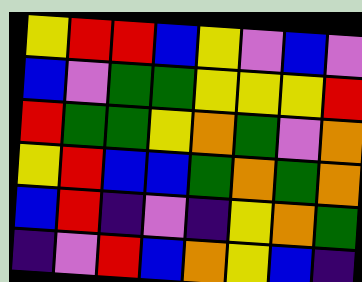[["yellow", "red", "red", "blue", "yellow", "violet", "blue", "violet"], ["blue", "violet", "green", "green", "yellow", "yellow", "yellow", "red"], ["red", "green", "green", "yellow", "orange", "green", "violet", "orange"], ["yellow", "red", "blue", "blue", "green", "orange", "green", "orange"], ["blue", "red", "indigo", "violet", "indigo", "yellow", "orange", "green"], ["indigo", "violet", "red", "blue", "orange", "yellow", "blue", "indigo"]]